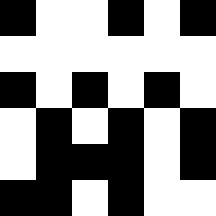[["black", "white", "white", "black", "white", "black"], ["white", "white", "white", "white", "white", "white"], ["black", "white", "black", "white", "black", "white"], ["white", "black", "white", "black", "white", "black"], ["white", "black", "black", "black", "white", "black"], ["black", "black", "white", "black", "white", "white"]]